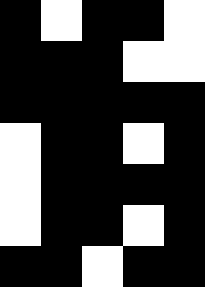[["black", "white", "black", "black", "white"], ["black", "black", "black", "white", "white"], ["black", "black", "black", "black", "black"], ["white", "black", "black", "white", "black"], ["white", "black", "black", "black", "black"], ["white", "black", "black", "white", "black"], ["black", "black", "white", "black", "black"]]